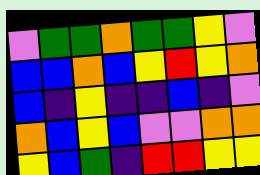[["violet", "green", "green", "orange", "green", "green", "yellow", "violet"], ["blue", "blue", "orange", "blue", "yellow", "red", "yellow", "orange"], ["blue", "indigo", "yellow", "indigo", "indigo", "blue", "indigo", "violet"], ["orange", "blue", "yellow", "blue", "violet", "violet", "orange", "orange"], ["yellow", "blue", "green", "indigo", "red", "red", "yellow", "yellow"]]